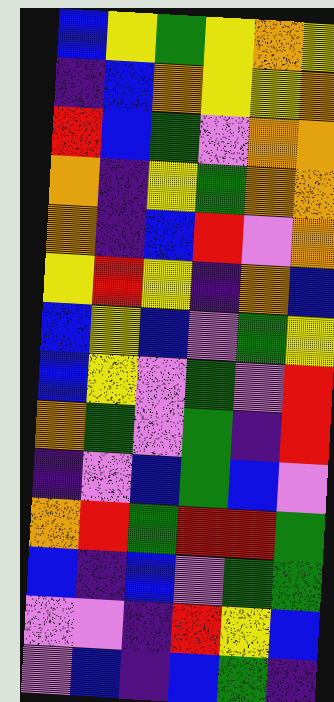[["blue", "yellow", "green", "yellow", "orange", "yellow"], ["indigo", "blue", "orange", "yellow", "yellow", "orange"], ["red", "blue", "green", "violet", "orange", "orange"], ["orange", "indigo", "yellow", "green", "orange", "orange"], ["orange", "indigo", "blue", "red", "violet", "orange"], ["yellow", "red", "yellow", "indigo", "orange", "blue"], ["blue", "yellow", "blue", "violet", "green", "yellow"], ["blue", "yellow", "violet", "green", "violet", "red"], ["orange", "green", "violet", "green", "indigo", "red"], ["indigo", "violet", "blue", "green", "blue", "violet"], ["orange", "red", "green", "red", "red", "green"], ["blue", "indigo", "blue", "violet", "green", "green"], ["violet", "violet", "indigo", "red", "yellow", "blue"], ["violet", "blue", "indigo", "blue", "green", "indigo"]]